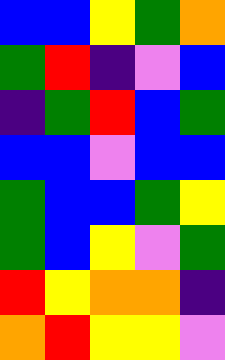[["blue", "blue", "yellow", "green", "orange"], ["green", "red", "indigo", "violet", "blue"], ["indigo", "green", "red", "blue", "green"], ["blue", "blue", "violet", "blue", "blue"], ["green", "blue", "blue", "green", "yellow"], ["green", "blue", "yellow", "violet", "green"], ["red", "yellow", "orange", "orange", "indigo"], ["orange", "red", "yellow", "yellow", "violet"]]